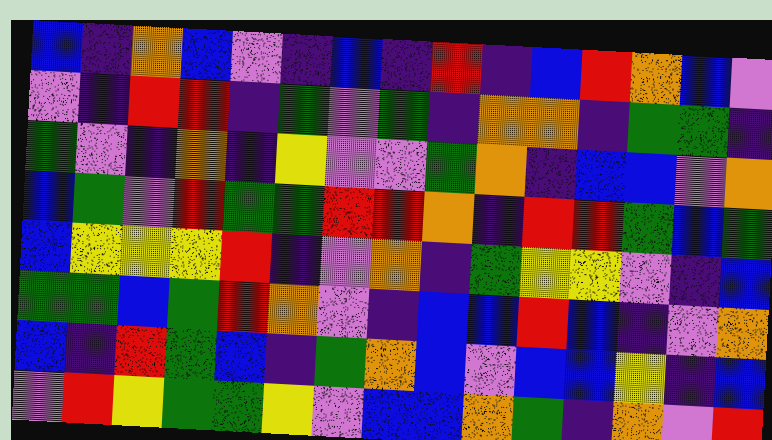[["blue", "indigo", "orange", "blue", "violet", "indigo", "blue", "indigo", "red", "indigo", "blue", "red", "orange", "blue", "violet"], ["violet", "indigo", "red", "red", "indigo", "green", "violet", "green", "indigo", "orange", "orange", "indigo", "green", "green", "indigo"], ["green", "violet", "indigo", "orange", "indigo", "yellow", "violet", "violet", "green", "orange", "indigo", "blue", "blue", "violet", "orange"], ["blue", "green", "violet", "red", "green", "green", "red", "red", "orange", "indigo", "red", "red", "green", "blue", "green"], ["blue", "yellow", "yellow", "yellow", "red", "indigo", "violet", "orange", "indigo", "green", "yellow", "yellow", "violet", "indigo", "blue"], ["green", "green", "blue", "green", "red", "orange", "violet", "indigo", "blue", "blue", "red", "blue", "indigo", "violet", "orange"], ["blue", "indigo", "red", "green", "blue", "indigo", "green", "orange", "blue", "violet", "blue", "blue", "yellow", "indigo", "blue"], ["violet", "red", "yellow", "green", "green", "yellow", "violet", "blue", "blue", "orange", "green", "indigo", "orange", "violet", "red"]]